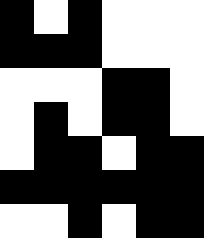[["black", "white", "black", "white", "white", "white"], ["black", "black", "black", "white", "white", "white"], ["white", "white", "white", "black", "black", "white"], ["white", "black", "white", "black", "black", "white"], ["white", "black", "black", "white", "black", "black"], ["black", "black", "black", "black", "black", "black"], ["white", "white", "black", "white", "black", "black"]]